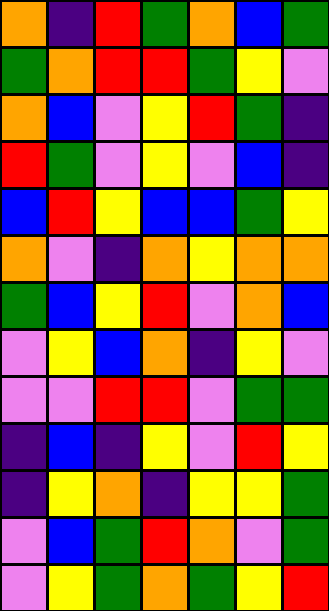[["orange", "indigo", "red", "green", "orange", "blue", "green"], ["green", "orange", "red", "red", "green", "yellow", "violet"], ["orange", "blue", "violet", "yellow", "red", "green", "indigo"], ["red", "green", "violet", "yellow", "violet", "blue", "indigo"], ["blue", "red", "yellow", "blue", "blue", "green", "yellow"], ["orange", "violet", "indigo", "orange", "yellow", "orange", "orange"], ["green", "blue", "yellow", "red", "violet", "orange", "blue"], ["violet", "yellow", "blue", "orange", "indigo", "yellow", "violet"], ["violet", "violet", "red", "red", "violet", "green", "green"], ["indigo", "blue", "indigo", "yellow", "violet", "red", "yellow"], ["indigo", "yellow", "orange", "indigo", "yellow", "yellow", "green"], ["violet", "blue", "green", "red", "orange", "violet", "green"], ["violet", "yellow", "green", "orange", "green", "yellow", "red"]]